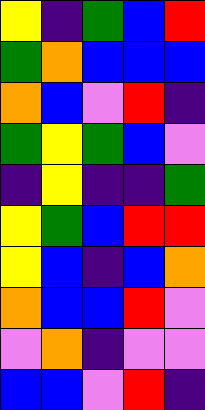[["yellow", "indigo", "green", "blue", "red"], ["green", "orange", "blue", "blue", "blue"], ["orange", "blue", "violet", "red", "indigo"], ["green", "yellow", "green", "blue", "violet"], ["indigo", "yellow", "indigo", "indigo", "green"], ["yellow", "green", "blue", "red", "red"], ["yellow", "blue", "indigo", "blue", "orange"], ["orange", "blue", "blue", "red", "violet"], ["violet", "orange", "indigo", "violet", "violet"], ["blue", "blue", "violet", "red", "indigo"]]